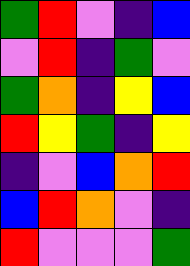[["green", "red", "violet", "indigo", "blue"], ["violet", "red", "indigo", "green", "violet"], ["green", "orange", "indigo", "yellow", "blue"], ["red", "yellow", "green", "indigo", "yellow"], ["indigo", "violet", "blue", "orange", "red"], ["blue", "red", "orange", "violet", "indigo"], ["red", "violet", "violet", "violet", "green"]]